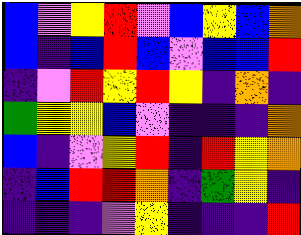[["blue", "violet", "yellow", "red", "violet", "blue", "yellow", "blue", "orange"], ["blue", "indigo", "blue", "red", "blue", "violet", "blue", "blue", "red"], ["indigo", "violet", "red", "yellow", "red", "yellow", "indigo", "orange", "indigo"], ["green", "yellow", "yellow", "blue", "violet", "indigo", "indigo", "indigo", "orange"], ["blue", "indigo", "violet", "yellow", "red", "indigo", "red", "yellow", "orange"], ["indigo", "blue", "red", "red", "orange", "indigo", "green", "yellow", "indigo"], ["indigo", "indigo", "indigo", "violet", "yellow", "indigo", "indigo", "indigo", "red"]]